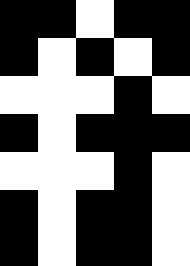[["black", "black", "white", "black", "black"], ["black", "white", "black", "white", "black"], ["white", "white", "white", "black", "white"], ["black", "white", "black", "black", "black"], ["white", "white", "white", "black", "white"], ["black", "white", "black", "black", "white"], ["black", "white", "black", "black", "white"]]